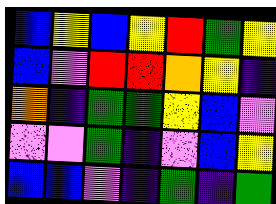[["blue", "yellow", "blue", "yellow", "red", "green", "yellow"], ["blue", "violet", "red", "red", "orange", "yellow", "indigo"], ["orange", "indigo", "green", "green", "yellow", "blue", "violet"], ["violet", "violet", "green", "indigo", "violet", "blue", "yellow"], ["blue", "blue", "violet", "indigo", "green", "indigo", "green"]]